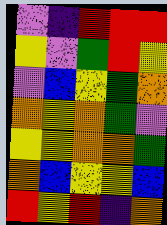[["violet", "indigo", "red", "red", "red"], ["yellow", "violet", "green", "red", "yellow"], ["violet", "blue", "yellow", "green", "orange"], ["orange", "yellow", "orange", "green", "violet"], ["yellow", "yellow", "orange", "orange", "green"], ["orange", "blue", "yellow", "yellow", "blue"], ["red", "yellow", "red", "indigo", "orange"]]